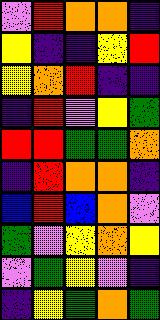[["violet", "red", "orange", "orange", "indigo"], ["yellow", "indigo", "indigo", "yellow", "red"], ["yellow", "orange", "red", "indigo", "indigo"], ["indigo", "red", "violet", "yellow", "green"], ["red", "red", "green", "green", "orange"], ["indigo", "red", "orange", "orange", "indigo"], ["blue", "red", "blue", "orange", "violet"], ["green", "violet", "yellow", "orange", "yellow"], ["violet", "green", "yellow", "violet", "indigo"], ["indigo", "yellow", "green", "orange", "green"]]